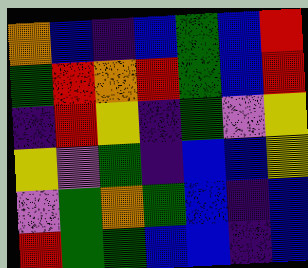[["orange", "blue", "indigo", "blue", "green", "blue", "red"], ["green", "red", "orange", "red", "green", "blue", "red"], ["indigo", "red", "yellow", "indigo", "green", "violet", "yellow"], ["yellow", "violet", "green", "indigo", "blue", "blue", "yellow"], ["violet", "green", "orange", "green", "blue", "indigo", "blue"], ["red", "green", "green", "blue", "blue", "indigo", "blue"]]